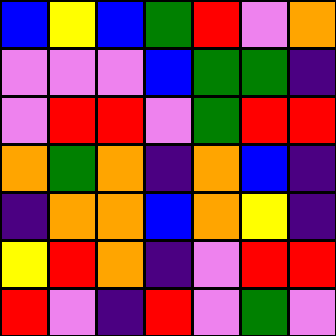[["blue", "yellow", "blue", "green", "red", "violet", "orange"], ["violet", "violet", "violet", "blue", "green", "green", "indigo"], ["violet", "red", "red", "violet", "green", "red", "red"], ["orange", "green", "orange", "indigo", "orange", "blue", "indigo"], ["indigo", "orange", "orange", "blue", "orange", "yellow", "indigo"], ["yellow", "red", "orange", "indigo", "violet", "red", "red"], ["red", "violet", "indigo", "red", "violet", "green", "violet"]]